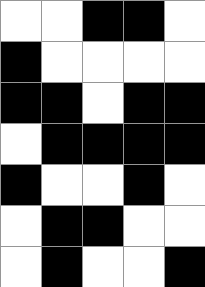[["white", "white", "black", "black", "white"], ["black", "white", "white", "white", "white"], ["black", "black", "white", "black", "black"], ["white", "black", "black", "black", "black"], ["black", "white", "white", "black", "white"], ["white", "black", "black", "white", "white"], ["white", "black", "white", "white", "black"]]